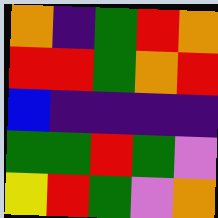[["orange", "indigo", "green", "red", "orange"], ["red", "red", "green", "orange", "red"], ["blue", "indigo", "indigo", "indigo", "indigo"], ["green", "green", "red", "green", "violet"], ["yellow", "red", "green", "violet", "orange"]]